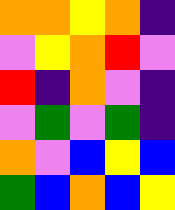[["orange", "orange", "yellow", "orange", "indigo"], ["violet", "yellow", "orange", "red", "violet"], ["red", "indigo", "orange", "violet", "indigo"], ["violet", "green", "violet", "green", "indigo"], ["orange", "violet", "blue", "yellow", "blue"], ["green", "blue", "orange", "blue", "yellow"]]